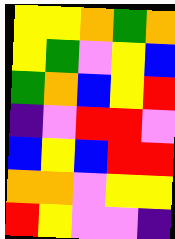[["yellow", "yellow", "orange", "green", "orange"], ["yellow", "green", "violet", "yellow", "blue"], ["green", "orange", "blue", "yellow", "red"], ["indigo", "violet", "red", "red", "violet"], ["blue", "yellow", "blue", "red", "red"], ["orange", "orange", "violet", "yellow", "yellow"], ["red", "yellow", "violet", "violet", "indigo"]]